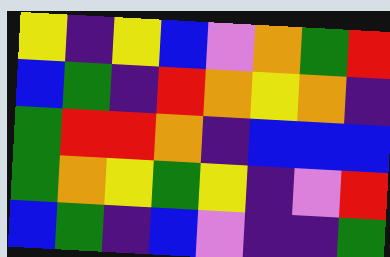[["yellow", "indigo", "yellow", "blue", "violet", "orange", "green", "red"], ["blue", "green", "indigo", "red", "orange", "yellow", "orange", "indigo"], ["green", "red", "red", "orange", "indigo", "blue", "blue", "blue"], ["green", "orange", "yellow", "green", "yellow", "indigo", "violet", "red"], ["blue", "green", "indigo", "blue", "violet", "indigo", "indigo", "green"]]